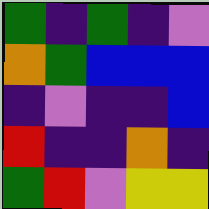[["green", "indigo", "green", "indigo", "violet"], ["orange", "green", "blue", "blue", "blue"], ["indigo", "violet", "indigo", "indigo", "blue"], ["red", "indigo", "indigo", "orange", "indigo"], ["green", "red", "violet", "yellow", "yellow"]]